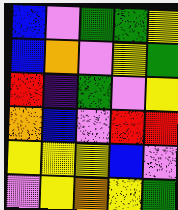[["blue", "violet", "green", "green", "yellow"], ["blue", "orange", "violet", "yellow", "green"], ["red", "indigo", "green", "violet", "yellow"], ["orange", "blue", "violet", "red", "red"], ["yellow", "yellow", "yellow", "blue", "violet"], ["violet", "yellow", "orange", "yellow", "green"]]